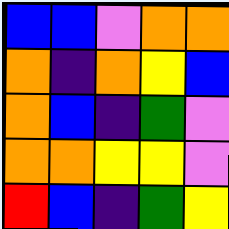[["blue", "blue", "violet", "orange", "orange"], ["orange", "indigo", "orange", "yellow", "blue"], ["orange", "blue", "indigo", "green", "violet"], ["orange", "orange", "yellow", "yellow", "violet"], ["red", "blue", "indigo", "green", "yellow"]]